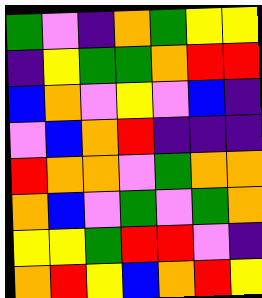[["green", "violet", "indigo", "orange", "green", "yellow", "yellow"], ["indigo", "yellow", "green", "green", "orange", "red", "red"], ["blue", "orange", "violet", "yellow", "violet", "blue", "indigo"], ["violet", "blue", "orange", "red", "indigo", "indigo", "indigo"], ["red", "orange", "orange", "violet", "green", "orange", "orange"], ["orange", "blue", "violet", "green", "violet", "green", "orange"], ["yellow", "yellow", "green", "red", "red", "violet", "indigo"], ["orange", "red", "yellow", "blue", "orange", "red", "yellow"]]